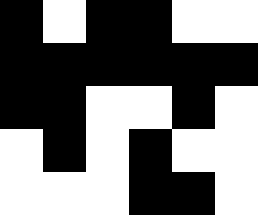[["black", "white", "black", "black", "white", "white"], ["black", "black", "black", "black", "black", "black"], ["black", "black", "white", "white", "black", "white"], ["white", "black", "white", "black", "white", "white"], ["white", "white", "white", "black", "black", "white"]]